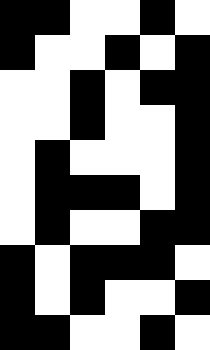[["black", "black", "white", "white", "black", "white"], ["black", "white", "white", "black", "white", "black"], ["white", "white", "black", "white", "black", "black"], ["white", "white", "black", "white", "white", "black"], ["white", "black", "white", "white", "white", "black"], ["white", "black", "black", "black", "white", "black"], ["white", "black", "white", "white", "black", "black"], ["black", "white", "black", "black", "black", "white"], ["black", "white", "black", "white", "white", "black"], ["black", "black", "white", "white", "black", "white"]]